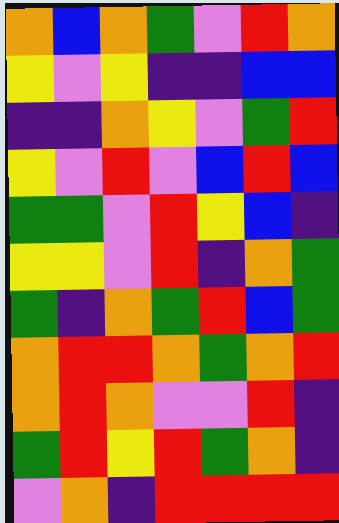[["orange", "blue", "orange", "green", "violet", "red", "orange"], ["yellow", "violet", "yellow", "indigo", "indigo", "blue", "blue"], ["indigo", "indigo", "orange", "yellow", "violet", "green", "red"], ["yellow", "violet", "red", "violet", "blue", "red", "blue"], ["green", "green", "violet", "red", "yellow", "blue", "indigo"], ["yellow", "yellow", "violet", "red", "indigo", "orange", "green"], ["green", "indigo", "orange", "green", "red", "blue", "green"], ["orange", "red", "red", "orange", "green", "orange", "red"], ["orange", "red", "orange", "violet", "violet", "red", "indigo"], ["green", "red", "yellow", "red", "green", "orange", "indigo"], ["violet", "orange", "indigo", "red", "red", "red", "red"]]